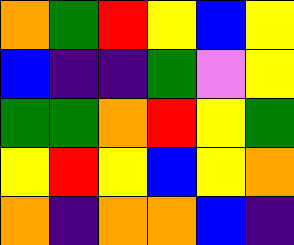[["orange", "green", "red", "yellow", "blue", "yellow"], ["blue", "indigo", "indigo", "green", "violet", "yellow"], ["green", "green", "orange", "red", "yellow", "green"], ["yellow", "red", "yellow", "blue", "yellow", "orange"], ["orange", "indigo", "orange", "orange", "blue", "indigo"]]